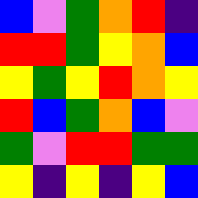[["blue", "violet", "green", "orange", "red", "indigo"], ["red", "red", "green", "yellow", "orange", "blue"], ["yellow", "green", "yellow", "red", "orange", "yellow"], ["red", "blue", "green", "orange", "blue", "violet"], ["green", "violet", "red", "red", "green", "green"], ["yellow", "indigo", "yellow", "indigo", "yellow", "blue"]]